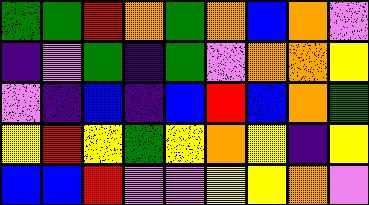[["green", "green", "red", "orange", "green", "orange", "blue", "orange", "violet"], ["indigo", "violet", "green", "indigo", "green", "violet", "orange", "orange", "yellow"], ["violet", "indigo", "blue", "indigo", "blue", "red", "blue", "orange", "green"], ["yellow", "red", "yellow", "green", "yellow", "orange", "yellow", "indigo", "yellow"], ["blue", "blue", "red", "violet", "violet", "yellow", "yellow", "orange", "violet"]]